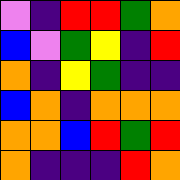[["violet", "indigo", "red", "red", "green", "orange"], ["blue", "violet", "green", "yellow", "indigo", "red"], ["orange", "indigo", "yellow", "green", "indigo", "indigo"], ["blue", "orange", "indigo", "orange", "orange", "orange"], ["orange", "orange", "blue", "red", "green", "red"], ["orange", "indigo", "indigo", "indigo", "red", "orange"]]